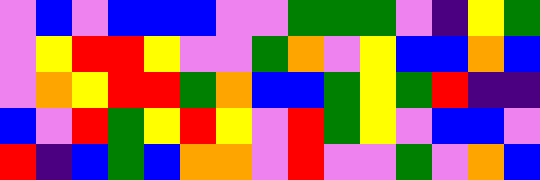[["violet", "blue", "violet", "blue", "blue", "blue", "violet", "violet", "green", "green", "green", "violet", "indigo", "yellow", "green"], ["violet", "yellow", "red", "red", "yellow", "violet", "violet", "green", "orange", "violet", "yellow", "blue", "blue", "orange", "blue"], ["violet", "orange", "yellow", "red", "red", "green", "orange", "blue", "blue", "green", "yellow", "green", "red", "indigo", "indigo"], ["blue", "violet", "red", "green", "yellow", "red", "yellow", "violet", "red", "green", "yellow", "violet", "blue", "blue", "violet"], ["red", "indigo", "blue", "green", "blue", "orange", "orange", "violet", "red", "violet", "violet", "green", "violet", "orange", "blue"]]